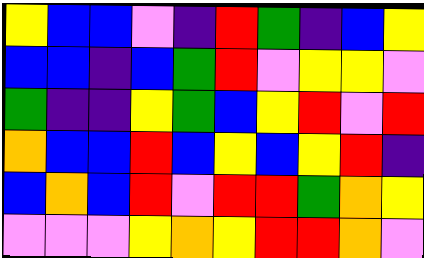[["yellow", "blue", "blue", "violet", "indigo", "red", "green", "indigo", "blue", "yellow"], ["blue", "blue", "indigo", "blue", "green", "red", "violet", "yellow", "yellow", "violet"], ["green", "indigo", "indigo", "yellow", "green", "blue", "yellow", "red", "violet", "red"], ["orange", "blue", "blue", "red", "blue", "yellow", "blue", "yellow", "red", "indigo"], ["blue", "orange", "blue", "red", "violet", "red", "red", "green", "orange", "yellow"], ["violet", "violet", "violet", "yellow", "orange", "yellow", "red", "red", "orange", "violet"]]